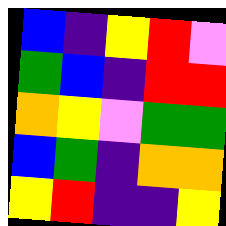[["blue", "indigo", "yellow", "red", "violet"], ["green", "blue", "indigo", "red", "red"], ["orange", "yellow", "violet", "green", "green"], ["blue", "green", "indigo", "orange", "orange"], ["yellow", "red", "indigo", "indigo", "yellow"]]